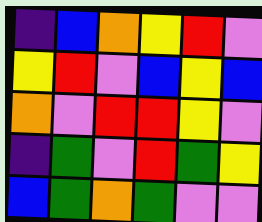[["indigo", "blue", "orange", "yellow", "red", "violet"], ["yellow", "red", "violet", "blue", "yellow", "blue"], ["orange", "violet", "red", "red", "yellow", "violet"], ["indigo", "green", "violet", "red", "green", "yellow"], ["blue", "green", "orange", "green", "violet", "violet"]]